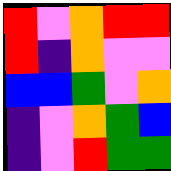[["red", "violet", "orange", "red", "red"], ["red", "indigo", "orange", "violet", "violet"], ["blue", "blue", "green", "violet", "orange"], ["indigo", "violet", "orange", "green", "blue"], ["indigo", "violet", "red", "green", "green"]]